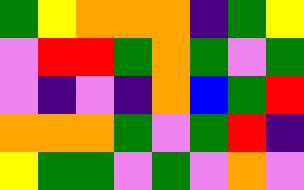[["green", "yellow", "orange", "orange", "orange", "indigo", "green", "yellow"], ["violet", "red", "red", "green", "orange", "green", "violet", "green"], ["violet", "indigo", "violet", "indigo", "orange", "blue", "green", "red"], ["orange", "orange", "orange", "green", "violet", "green", "red", "indigo"], ["yellow", "green", "green", "violet", "green", "violet", "orange", "violet"]]